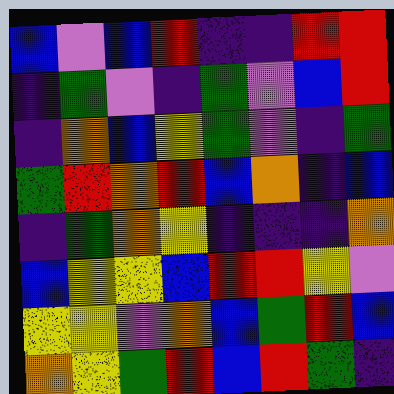[["blue", "violet", "blue", "red", "indigo", "indigo", "red", "red"], ["indigo", "green", "violet", "indigo", "green", "violet", "blue", "red"], ["indigo", "orange", "blue", "yellow", "green", "violet", "indigo", "green"], ["green", "red", "orange", "red", "blue", "orange", "indigo", "blue"], ["indigo", "green", "orange", "yellow", "indigo", "indigo", "indigo", "orange"], ["blue", "yellow", "yellow", "blue", "red", "red", "yellow", "violet"], ["yellow", "yellow", "violet", "orange", "blue", "green", "red", "blue"], ["orange", "yellow", "green", "red", "blue", "red", "green", "indigo"]]